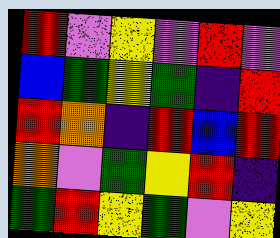[["red", "violet", "yellow", "violet", "red", "violet"], ["blue", "green", "yellow", "green", "indigo", "red"], ["red", "orange", "indigo", "red", "blue", "red"], ["orange", "violet", "green", "yellow", "red", "indigo"], ["green", "red", "yellow", "green", "violet", "yellow"]]